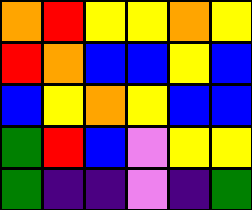[["orange", "red", "yellow", "yellow", "orange", "yellow"], ["red", "orange", "blue", "blue", "yellow", "blue"], ["blue", "yellow", "orange", "yellow", "blue", "blue"], ["green", "red", "blue", "violet", "yellow", "yellow"], ["green", "indigo", "indigo", "violet", "indigo", "green"]]